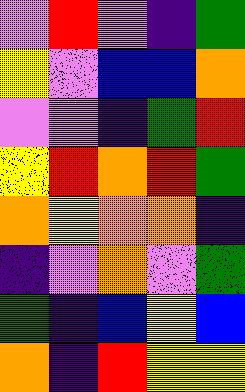[["violet", "red", "violet", "indigo", "green"], ["yellow", "violet", "blue", "blue", "orange"], ["violet", "violet", "indigo", "green", "red"], ["yellow", "red", "orange", "red", "green"], ["orange", "yellow", "orange", "orange", "indigo"], ["indigo", "violet", "orange", "violet", "green"], ["green", "indigo", "blue", "yellow", "blue"], ["orange", "indigo", "red", "yellow", "yellow"]]